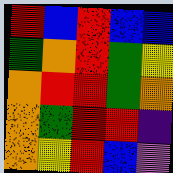[["red", "blue", "red", "blue", "blue"], ["green", "orange", "red", "green", "yellow"], ["orange", "red", "red", "green", "orange"], ["orange", "green", "red", "red", "indigo"], ["orange", "yellow", "red", "blue", "violet"]]